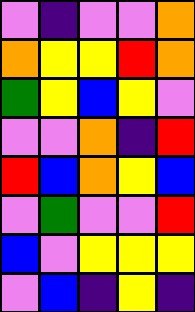[["violet", "indigo", "violet", "violet", "orange"], ["orange", "yellow", "yellow", "red", "orange"], ["green", "yellow", "blue", "yellow", "violet"], ["violet", "violet", "orange", "indigo", "red"], ["red", "blue", "orange", "yellow", "blue"], ["violet", "green", "violet", "violet", "red"], ["blue", "violet", "yellow", "yellow", "yellow"], ["violet", "blue", "indigo", "yellow", "indigo"]]